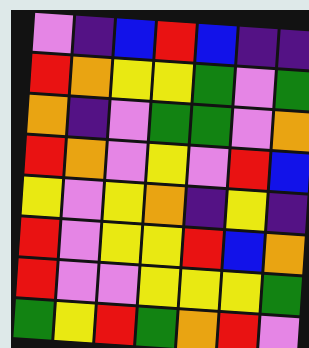[["violet", "indigo", "blue", "red", "blue", "indigo", "indigo"], ["red", "orange", "yellow", "yellow", "green", "violet", "green"], ["orange", "indigo", "violet", "green", "green", "violet", "orange"], ["red", "orange", "violet", "yellow", "violet", "red", "blue"], ["yellow", "violet", "yellow", "orange", "indigo", "yellow", "indigo"], ["red", "violet", "yellow", "yellow", "red", "blue", "orange"], ["red", "violet", "violet", "yellow", "yellow", "yellow", "green"], ["green", "yellow", "red", "green", "orange", "red", "violet"]]